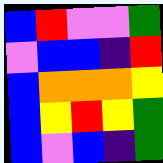[["blue", "red", "violet", "violet", "green"], ["violet", "blue", "blue", "indigo", "red"], ["blue", "orange", "orange", "orange", "yellow"], ["blue", "yellow", "red", "yellow", "green"], ["blue", "violet", "blue", "indigo", "green"]]